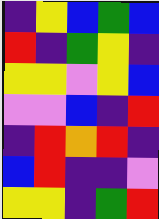[["indigo", "yellow", "blue", "green", "blue"], ["red", "indigo", "green", "yellow", "indigo"], ["yellow", "yellow", "violet", "yellow", "blue"], ["violet", "violet", "blue", "indigo", "red"], ["indigo", "red", "orange", "red", "indigo"], ["blue", "red", "indigo", "indigo", "violet"], ["yellow", "yellow", "indigo", "green", "red"]]